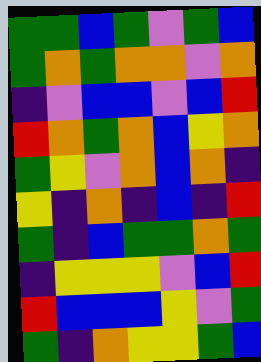[["green", "green", "blue", "green", "violet", "green", "blue"], ["green", "orange", "green", "orange", "orange", "violet", "orange"], ["indigo", "violet", "blue", "blue", "violet", "blue", "red"], ["red", "orange", "green", "orange", "blue", "yellow", "orange"], ["green", "yellow", "violet", "orange", "blue", "orange", "indigo"], ["yellow", "indigo", "orange", "indigo", "blue", "indigo", "red"], ["green", "indigo", "blue", "green", "green", "orange", "green"], ["indigo", "yellow", "yellow", "yellow", "violet", "blue", "red"], ["red", "blue", "blue", "blue", "yellow", "violet", "green"], ["green", "indigo", "orange", "yellow", "yellow", "green", "blue"]]